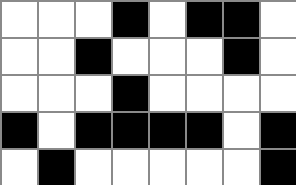[["white", "white", "white", "black", "white", "black", "black", "white"], ["white", "white", "black", "white", "white", "white", "black", "white"], ["white", "white", "white", "black", "white", "white", "white", "white"], ["black", "white", "black", "black", "black", "black", "white", "black"], ["white", "black", "white", "white", "white", "white", "white", "black"]]